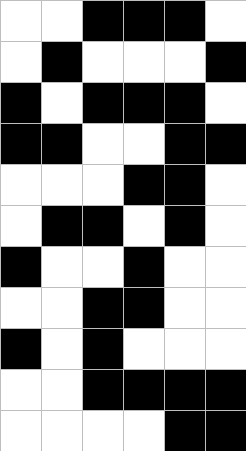[["white", "white", "black", "black", "black", "white"], ["white", "black", "white", "white", "white", "black"], ["black", "white", "black", "black", "black", "white"], ["black", "black", "white", "white", "black", "black"], ["white", "white", "white", "black", "black", "white"], ["white", "black", "black", "white", "black", "white"], ["black", "white", "white", "black", "white", "white"], ["white", "white", "black", "black", "white", "white"], ["black", "white", "black", "white", "white", "white"], ["white", "white", "black", "black", "black", "black"], ["white", "white", "white", "white", "black", "black"]]